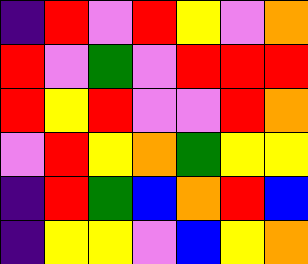[["indigo", "red", "violet", "red", "yellow", "violet", "orange"], ["red", "violet", "green", "violet", "red", "red", "red"], ["red", "yellow", "red", "violet", "violet", "red", "orange"], ["violet", "red", "yellow", "orange", "green", "yellow", "yellow"], ["indigo", "red", "green", "blue", "orange", "red", "blue"], ["indigo", "yellow", "yellow", "violet", "blue", "yellow", "orange"]]